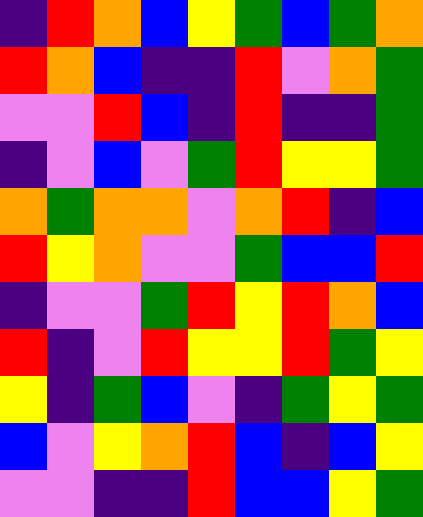[["indigo", "red", "orange", "blue", "yellow", "green", "blue", "green", "orange"], ["red", "orange", "blue", "indigo", "indigo", "red", "violet", "orange", "green"], ["violet", "violet", "red", "blue", "indigo", "red", "indigo", "indigo", "green"], ["indigo", "violet", "blue", "violet", "green", "red", "yellow", "yellow", "green"], ["orange", "green", "orange", "orange", "violet", "orange", "red", "indigo", "blue"], ["red", "yellow", "orange", "violet", "violet", "green", "blue", "blue", "red"], ["indigo", "violet", "violet", "green", "red", "yellow", "red", "orange", "blue"], ["red", "indigo", "violet", "red", "yellow", "yellow", "red", "green", "yellow"], ["yellow", "indigo", "green", "blue", "violet", "indigo", "green", "yellow", "green"], ["blue", "violet", "yellow", "orange", "red", "blue", "indigo", "blue", "yellow"], ["violet", "violet", "indigo", "indigo", "red", "blue", "blue", "yellow", "green"]]